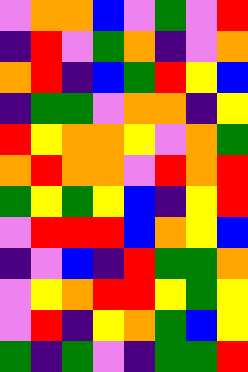[["violet", "orange", "orange", "blue", "violet", "green", "violet", "red"], ["indigo", "red", "violet", "green", "orange", "indigo", "violet", "orange"], ["orange", "red", "indigo", "blue", "green", "red", "yellow", "blue"], ["indigo", "green", "green", "violet", "orange", "orange", "indigo", "yellow"], ["red", "yellow", "orange", "orange", "yellow", "violet", "orange", "green"], ["orange", "red", "orange", "orange", "violet", "red", "orange", "red"], ["green", "yellow", "green", "yellow", "blue", "indigo", "yellow", "red"], ["violet", "red", "red", "red", "blue", "orange", "yellow", "blue"], ["indigo", "violet", "blue", "indigo", "red", "green", "green", "orange"], ["violet", "yellow", "orange", "red", "red", "yellow", "green", "yellow"], ["violet", "red", "indigo", "yellow", "orange", "green", "blue", "yellow"], ["green", "indigo", "green", "violet", "indigo", "green", "green", "red"]]